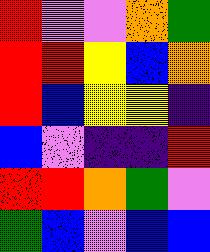[["red", "violet", "violet", "orange", "green"], ["red", "red", "yellow", "blue", "orange"], ["red", "blue", "yellow", "yellow", "indigo"], ["blue", "violet", "indigo", "indigo", "red"], ["red", "red", "orange", "green", "violet"], ["green", "blue", "violet", "blue", "blue"]]